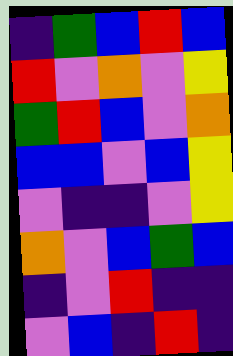[["indigo", "green", "blue", "red", "blue"], ["red", "violet", "orange", "violet", "yellow"], ["green", "red", "blue", "violet", "orange"], ["blue", "blue", "violet", "blue", "yellow"], ["violet", "indigo", "indigo", "violet", "yellow"], ["orange", "violet", "blue", "green", "blue"], ["indigo", "violet", "red", "indigo", "indigo"], ["violet", "blue", "indigo", "red", "indigo"]]